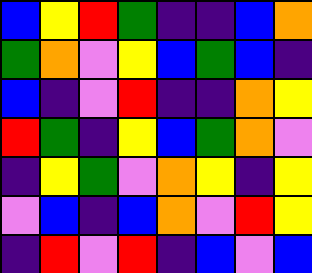[["blue", "yellow", "red", "green", "indigo", "indigo", "blue", "orange"], ["green", "orange", "violet", "yellow", "blue", "green", "blue", "indigo"], ["blue", "indigo", "violet", "red", "indigo", "indigo", "orange", "yellow"], ["red", "green", "indigo", "yellow", "blue", "green", "orange", "violet"], ["indigo", "yellow", "green", "violet", "orange", "yellow", "indigo", "yellow"], ["violet", "blue", "indigo", "blue", "orange", "violet", "red", "yellow"], ["indigo", "red", "violet", "red", "indigo", "blue", "violet", "blue"]]